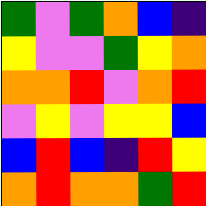[["green", "violet", "green", "orange", "blue", "indigo"], ["yellow", "violet", "violet", "green", "yellow", "orange"], ["orange", "orange", "red", "violet", "orange", "red"], ["violet", "yellow", "violet", "yellow", "yellow", "blue"], ["blue", "red", "blue", "indigo", "red", "yellow"], ["orange", "red", "orange", "orange", "green", "red"]]